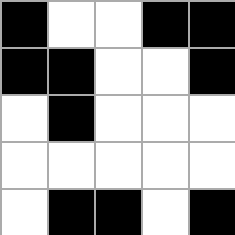[["black", "white", "white", "black", "black"], ["black", "black", "white", "white", "black"], ["white", "black", "white", "white", "white"], ["white", "white", "white", "white", "white"], ["white", "black", "black", "white", "black"]]